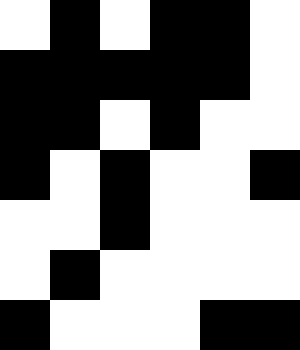[["white", "black", "white", "black", "black", "white"], ["black", "black", "black", "black", "black", "white"], ["black", "black", "white", "black", "white", "white"], ["black", "white", "black", "white", "white", "black"], ["white", "white", "black", "white", "white", "white"], ["white", "black", "white", "white", "white", "white"], ["black", "white", "white", "white", "black", "black"]]